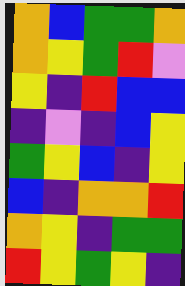[["orange", "blue", "green", "green", "orange"], ["orange", "yellow", "green", "red", "violet"], ["yellow", "indigo", "red", "blue", "blue"], ["indigo", "violet", "indigo", "blue", "yellow"], ["green", "yellow", "blue", "indigo", "yellow"], ["blue", "indigo", "orange", "orange", "red"], ["orange", "yellow", "indigo", "green", "green"], ["red", "yellow", "green", "yellow", "indigo"]]